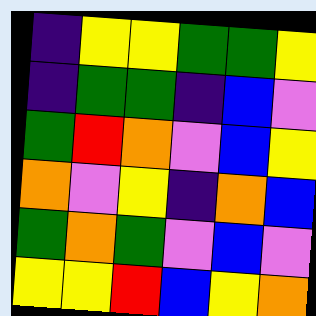[["indigo", "yellow", "yellow", "green", "green", "yellow"], ["indigo", "green", "green", "indigo", "blue", "violet"], ["green", "red", "orange", "violet", "blue", "yellow"], ["orange", "violet", "yellow", "indigo", "orange", "blue"], ["green", "orange", "green", "violet", "blue", "violet"], ["yellow", "yellow", "red", "blue", "yellow", "orange"]]